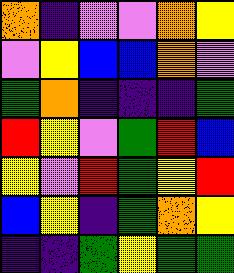[["orange", "indigo", "violet", "violet", "orange", "yellow"], ["violet", "yellow", "blue", "blue", "orange", "violet"], ["green", "orange", "indigo", "indigo", "indigo", "green"], ["red", "yellow", "violet", "green", "red", "blue"], ["yellow", "violet", "red", "green", "yellow", "red"], ["blue", "yellow", "indigo", "green", "orange", "yellow"], ["indigo", "indigo", "green", "yellow", "green", "green"]]